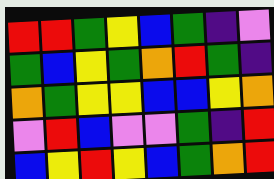[["red", "red", "green", "yellow", "blue", "green", "indigo", "violet"], ["green", "blue", "yellow", "green", "orange", "red", "green", "indigo"], ["orange", "green", "yellow", "yellow", "blue", "blue", "yellow", "orange"], ["violet", "red", "blue", "violet", "violet", "green", "indigo", "red"], ["blue", "yellow", "red", "yellow", "blue", "green", "orange", "red"]]